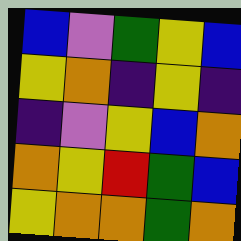[["blue", "violet", "green", "yellow", "blue"], ["yellow", "orange", "indigo", "yellow", "indigo"], ["indigo", "violet", "yellow", "blue", "orange"], ["orange", "yellow", "red", "green", "blue"], ["yellow", "orange", "orange", "green", "orange"]]